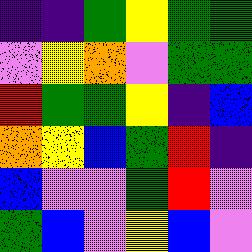[["indigo", "indigo", "green", "yellow", "green", "green"], ["violet", "yellow", "orange", "violet", "green", "green"], ["red", "green", "green", "yellow", "indigo", "blue"], ["orange", "yellow", "blue", "green", "red", "indigo"], ["blue", "violet", "violet", "green", "red", "violet"], ["green", "blue", "violet", "yellow", "blue", "violet"]]